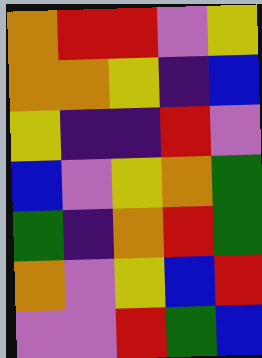[["orange", "red", "red", "violet", "yellow"], ["orange", "orange", "yellow", "indigo", "blue"], ["yellow", "indigo", "indigo", "red", "violet"], ["blue", "violet", "yellow", "orange", "green"], ["green", "indigo", "orange", "red", "green"], ["orange", "violet", "yellow", "blue", "red"], ["violet", "violet", "red", "green", "blue"]]